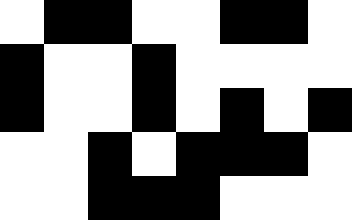[["white", "black", "black", "white", "white", "black", "black", "white"], ["black", "white", "white", "black", "white", "white", "white", "white"], ["black", "white", "white", "black", "white", "black", "white", "black"], ["white", "white", "black", "white", "black", "black", "black", "white"], ["white", "white", "black", "black", "black", "white", "white", "white"]]